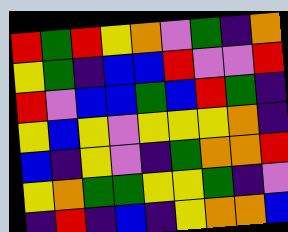[["red", "green", "red", "yellow", "orange", "violet", "green", "indigo", "orange"], ["yellow", "green", "indigo", "blue", "blue", "red", "violet", "violet", "red"], ["red", "violet", "blue", "blue", "green", "blue", "red", "green", "indigo"], ["yellow", "blue", "yellow", "violet", "yellow", "yellow", "yellow", "orange", "indigo"], ["blue", "indigo", "yellow", "violet", "indigo", "green", "orange", "orange", "red"], ["yellow", "orange", "green", "green", "yellow", "yellow", "green", "indigo", "violet"], ["indigo", "red", "indigo", "blue", "indigo", "yellow", "orange", "orange", "blue"]]